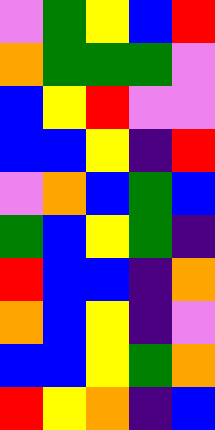[["violet", "green", "yellow", "blue", "red"], ["orange", "green", "green", "green", "violet"], ["blue", "yellow", "red", "violet", "violet"], ["blue", "blue", "yellow", "indigo", "red"], ["violet", "orange", "blue", "green", "blue"], ["green", "blue", "yellow", "green", "indigo"], ["red", "blue", "blue", "indigo", "orange"], ["orange", "blue", "yellow", "indigo", "violet"], ["blue", "blue", "yellow", "green", "orange"], ["red", "yellow", "orange", "indigo", "blue"]]